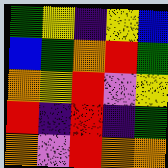[["green", "yellow", "indigo", "yellow", "blue"], ["blue", "green", "orange", "red", "green"], ["orange", "yellow", "red", "violet", "yellow"], ["red", "indigo", "red", "indigo", "green"], ["orange", "violet", "red", "orange", "orange"]]